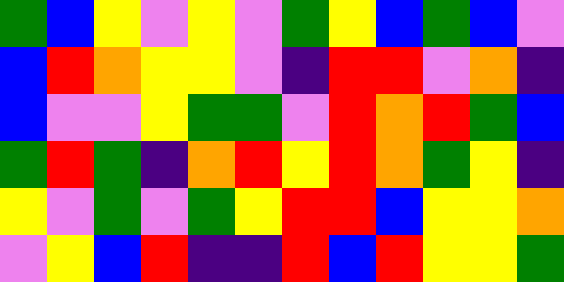[["green", "blue", "yellow", "violet", "yellow", "violet", "green", "yellow", "blue", "green", "blue", "violet"], ["blue", "red", "orange", "yellow", "yellow", "violet", "indigo", "red", "red", "violet", "orange", "indigo"], ["blue", "violet", "violet", "yellow", "green", "green", "violet", "red", "orange", "red", "green", "blue"], ["green", "red", "green", "indigo", "orange", "red", "yellow", "red", "orange", "green", "yellow", "indigo"], ["yellow", "violet", "green", "violet", "green", "yellow", "red", "red", "blue", "yellow", "yellow", "orange"], ["violet", "yellow", "blue", "red", "indigo", "indigo", "red", "blue", "red", "yellow", "yellow", "green"]]